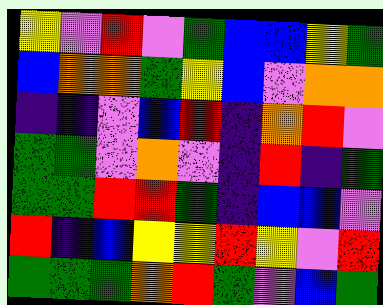[["yellow", "violet", "red", "violet", "green", "blue", "blue", "yellow", "green"], ["blue", "orange", "orange", "green", "yellow", "blue", "violet", "orange", "orange"], ["indigo", "indigo", "violet", "blue", "red", "indigo", "orange", "red", "violet"], ["green", "green", "violet", "orange", "violet", "indigo", "red", "indigo", "green"], ["green", "green", "red", "red", "green", "indigo", "blue", "blue", "violet"], ["red", "indigo", "blue", "yellow", "yellow", "red", "yellow", "violet", "red"], ["green", "green", "green", "orange", "red", "green", "violet", "blue", "green"]]